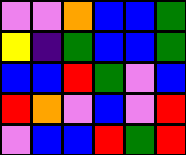[["violet", "violet", "orange", "blue", "blue", "green"], ["yellow", "indigo", "green", "blue", "blue", "green"], ["blue", "blue", "red", "green", "violet", "blue"], ["red", "orange", "violet", "blue", "violet", "red"], ["violet", "blue", "blue", "red", "green", "red"]]